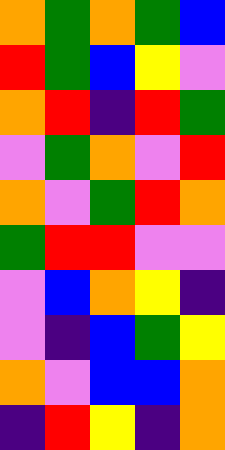[["orange", "green", "orange", "green", "blue"], ["red", "green", "blue", "yellow", "violet"], ["orange", "red", "indigo", "red", "green"], ["violet", "green", "orange", "violet", "red"], ["orange", "violet", "green", "red", "orange"], ["green", "red", "red", "violet", "violet"], ["violet", "blue", "orange", "yellow", "indigo"], ["violet", "indigo", "blue", "green", "yellow"], ["orange", "violet", "blue", "blue", "orange"], ["indigo", "red", "yellow", "indigo", "orange"]]